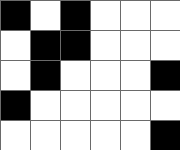[["black", "white", "black", "white", "white", "white"], ["white", "black", "black", "white", "white", "white"], ["white", "black", "white", "white", "white", "black"], ["black", "white", "white", "white", "white", "white"], ["white", "white", "white", "white", "white", "black"]]